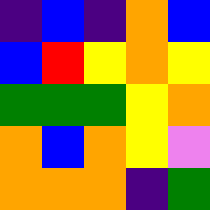[["indigo", "blue", "indigo", "orange", "blue"], ["blue", "red", "yellow", "orange", "yellow"], ["green", "green", "green", "yellow", "orange"], ["orange", "blue", "orange", "yellow", "violet"], ["orange", "orange", "orange", "indigo", "green"]]